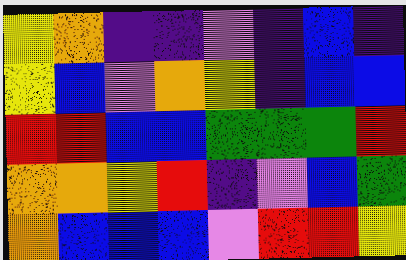[["yellow", "orange", "indigo", "indigo", "violet", "indigo", "blue", "indigo"], ["yellow", "blue", "violet", "orange", "yellow", "indigo", "blue", "blue"], ["red", "red", "blue", "blue", "green", "green", "green", "red"], ["orange", "orange", "yellow", "red", "indigo", "violet", "blue", "green"], ["orange", "blue", "blue", "blue", "violet", "red", "red", "yellow"]]